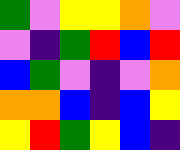[["green", "violet", "yellow", "yellow", "orange", "violet"], ["violet", "indigo", "green", "red", "blue", "red"], ["blue", "green", "violet", "indigo", "violet", "orange"], ["orange", "orange", "blue", "indigo", "blue", "yellow"], ["yellow", "red", "green", "yellow", "blue", "indigo"]]